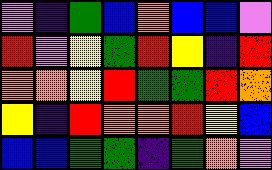[["violet", "indigo", "green", "blue", "orange", "blue", "blue", "violet"], ["red", "violet", "yellow", "green", "red", "yellow", "indigo", "red"], ["orange", "orange", "yellow", "red", "green", "green", "red", "orange"], ["yellow", "indigo", "red", "orange", "orange", "red", "yellow", "blue"], ["blue", "blue", "green", "green", "indigo", "green", "orange", "violet"]]